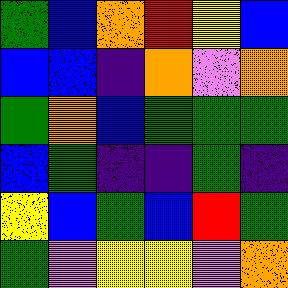[["green", "blue", "orange", "red", "yellow", "blue"], ["blue", "blue", "indigo", "orange", "violet", "orange"], ["green", "orange", "blue", "green", "green", "green"], ["blue", "green", "indigo", "indigo", "green", "indigo"], ["yellow", "blue", "green", "blue", "red", "green"], ["green", "violet", "yellow", "yellow", "violet", "orange"]]